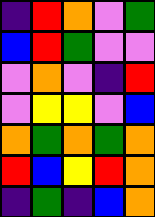[["indigo", "red", "orange", "violet", "green"], ["blue", "red", "green", "violet", "violet"], ["violet", "orange", "violet", "indigo", "red"], ["violet", "yellow", "yellow", "violet", "blue"], ["orange", "green", "orange", "green", "orange"], ["red", "blue", "yellow", "red", "orange"], ["indigo", "green", "indigo", "blue", "orange"]]